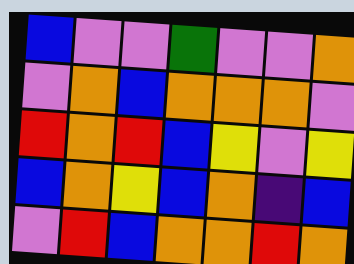[["blue", "violet", "violet", "green", "violet", "violet", "orange"], ["violet", "orange", "blue", "orange", "orange", "orange", "violet"], ["red", "orange", "red", "blue", "yellow", "violet", "yellow"], ["blue", "orange", "yellow", "blue", "orange", "indigo", "blue"], ["violet", "red", "blue", "orange", "orange", "red", "orange"]]